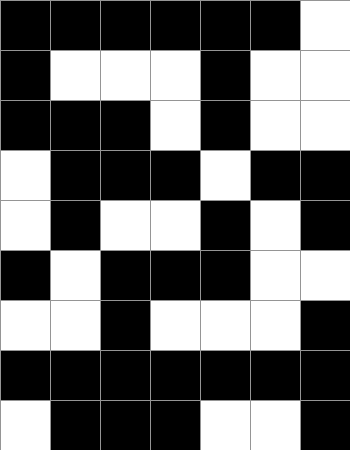[["black", "black", "black", "black", "black", "black", "white"], ["black", "white", "white", "white", "black", "white", "white"], ["black", "black", "black", "white", "black", "white", "white"], ["white", "black", "black", "black", "white", "black", "black"], ["white", "black", "white", "white", "black", "white", "black"], ["black", "white", "black", "black", "black", "white", "white"], ["white", "white", "black", "white", "white", "white", "black"], ["black", "black", "black", "black", "black", "black", "black"], ["white", "black", "black", "black", "white", "white", "black"]]